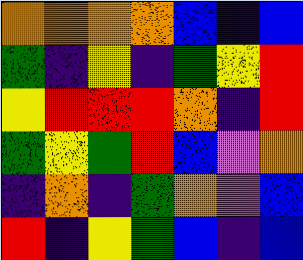[["orange", "orange", "orange", "orange", "blue", "indigo", "blue"], ["green", "indigo", "yellow", "indigo", "green", "yellow", "red"], ["yellow", "red", "red", "red", "orange", "indigo", "red"], ["green", "yellow", "green", "red", "blue", "violet", "orange"], ["indigo", "orange", "indigo", "green", "orange", "violet", "blue"], ["red", "indigo", "yellow", "green", "blue", "indigo", "blue"]]